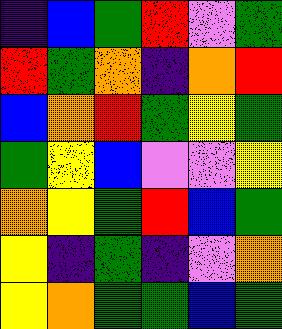[["indigo", "blue", "green", "red", "violet", "green"], ["red", "green", "orange", "indigo", "orange", "red"], ["blue", "orange", "red", "green", "yellow", "green"], ["green", "yellow", "blue", "violet", "violet", "yellow"], ["orange", "yellow", "green", "red", "blue", "green"], ["yellow", "indigo", "green", "indigo", "violet", "orange"], ["yellow", "orange", "green", "green", "blue", "green"]]